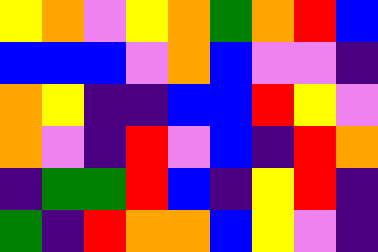[["yellow", "orange", "violet", "yellow", "orange", "green", "orange", "red", "blue"], ["blue", "blue", "blue", "violet", "orange", "blue", "violet", "violet", "indigo"], ["orange", "yellow", "indigo", "indigo", "blue", "blue", "red", "yellow", "violet"], ["orange", "violet", "indigo", "red", "violet", "blue", "indigo", "red", "orange"], ["indigo", "green", "green", "red", "blue", "indigo", "yellow", "red", "indigo"], ["green", "indigo", "red", "orange", "orange", "blue", "yellow", "violet", "indigo"]]